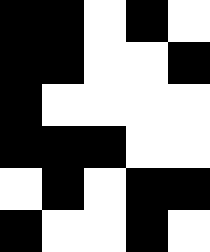[["black", "black", "white", "black", "white"], ["black", "black", "white", "white", "black"], ["black", "white", "white", "white", "white"], ["black", "black", "black", "white", "white"], ["white", "black", "white", "black", "black"], ["black", "white", "white", "black", "white"]]